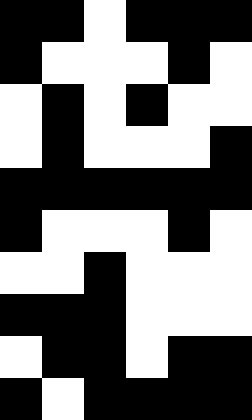[["black", "black", "white", "black", "black", "black"], ["black", "white", "white", "white", "black", "white"], ["white", "black", "white", "black", "white", "white"], ["white", "black", "white", "white", "white", "black"], ["black", "black", "black", "black", "black", "black"], ["black", "white", "white", "white", "black", "white"], ["white", "white", "black", "white", "white", "white"], ["black", "black", "black", "white", "white", "white"], ["white", "black", "black", "white", "black", "black"], ["black", "white", "black", "black", "black", "black"]]